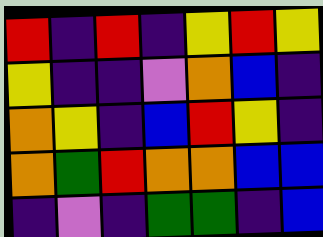[["red", "indigo", "red", "indigo", "yellow", "red", "yellow"], ["yellow", "indigo", "indigo", "violet", "orange", "blue", "indigo"], ["orange", "yellow", "indigo", "blue", "red", "yellow", "indigo"], ["orange", "green", "red", "orange", "orange", "blue", "blue"], ["indigo", "violet", "indigo", "green", "green", "indigo", "blue"]]